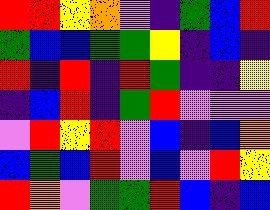[["red", "red", "yellow", "orange", "violet", "indigo", "green", "blue", "red"], ["green", "blue", "blue", "green", "green", "yellow", "indigo", "blue", "indigo"], ["red", "indigo", "red", "indigo", "red", "green", "indigo", "indigo", "yellow"], ["indigo", "blue", "red", "indigo", "green", "red", "violet", "violet", "violet"], ["violet", "red", "yellow", "red", "violet", "blue", "indigo", "blue", "orange"], ["blue", "green", "blue", "red", "violet", "blue", "violet", "red", "yellow"], ["red", "orange", "violet", "green", "green", "red", "blue", "indigo", "blue"]]